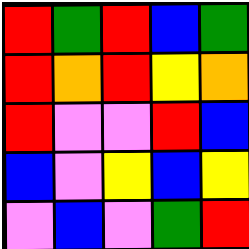[["red", "green", "red", "blue", "green"], ["red", "orange", "red", "yellow", "orange"], ["red", "violet", "violet", "red", "blue"], ["blue", "violet", "yellow", "blue", "yellow"], ["violet", "blue", "violet", "green", "red"]]